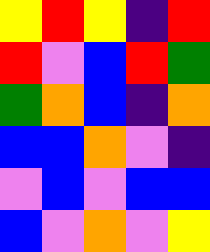[["yellow", "red", "yellow", "indigo", "red"], ["red", "violet", "blue", "red", "green"], ["green", "orange", "blue", "indigo", "orange"], ["blue", "blue", "orange", "violet", "indigo"], ["violet", "blue", "violet", "blue", "blue"], ["blue", "violet", "orange", "violet", "yellow"]]